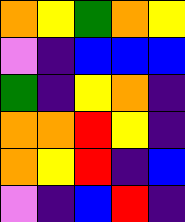[["orange", "yellow", "green", "orange", "yellow"], ["violet", "indigo", "blue", "blue", "blue"], ["green", "indigo", "yellow", "orange", "indigo"], ["orange", "orange", "red", "yellow", "indigo"], ["orange", "yellow", "red", "indigo", "blue"], ["violet", "indigo", "blue", "red", "indigo"]]